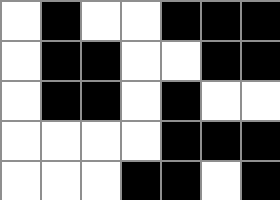[["white", "black", "white", "white", "black", "black", "black"], ["white", "black", "black", "white", "white", "black", "black"], ["white", "black", "black", "white", "black", "white", "white"], ["white", "white", "white", "white", "black", "black", "black"], ["white", "white", "white", "black", "black", "white", "black"]]